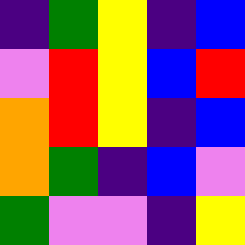[["indigo", "green", "yellow", "indigo", "blue"], ["violet", "red", "yellow", "blue", "red"], ["orange", "red", "yellow", "indigo", "blue"], ["orange", "green", "indigo", "blue", "violet"], ["green", "violet", "violet", "indigo", "yellow"]]